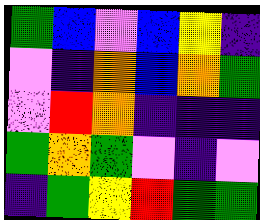[["green", "blue", "violet", "blue", "yellow", "indigo"], ["violet", "indigo", "orange", "blue", "orange", "green"], ["violet", "red", "orange", "indigo", "indigo", "indigo"], ["green", "orange", "green", "violet", "indigo", "violet"], ["indigo", "green", "yellow", "red", "green", "green"]]